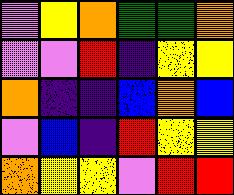[["violet", "yellow", "orange", "green", "green", "orange"], ["violet", "violet", "red", "indigo", "yellow", "yellow"], ["orange", "indigo", "indigo", "blue", "orange", "blue"], ["violet", "blue", "indigo", "red", "yellow", "yellow"], ["orange", "yellow", "yellow", "violet", "red", "red"]]